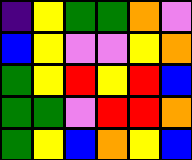[["indigo", "yellow", "green", "green", "orange", "violet"], ["blue", "yellow", "violet", "violet", "yellow", "orange"], ["green", "yellow", "red", "yellow", "red", "blue"], ["green", "green", "violet", "red", "red", "orange"], ["green", "yellow", "blue", "orange", "yellow", "blue"]]